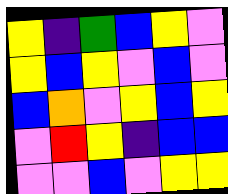[["yellow", "indigo", "green", "blue", "yellow", "violet"], ["yellow", "blue", "yellow", "violet", "blue", "violet"], ["blue", "orange", "violet", "yellow", "blue", "yellow"], ["violet", "red", "yellow", "indigo", "blue", "blue"], ["violet", "violet", "blue", "violet", "yellow", "yellow"]]